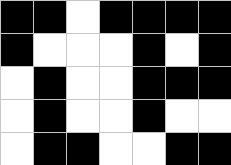[["black", "black", "white", "black", "black", "black", "black"], ["black", "white", "white", "white", "black", "white", "black"], ["white", "black", "white", "white", "black", "black", "black"], ["white", "black", "white", "white", "black", "white", "white"], ["white", "black", "black", "white", "white", "black", "black"]]